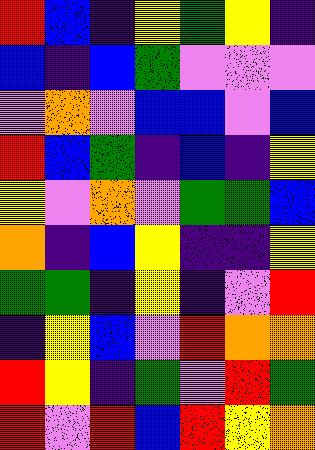[["red", "blue", "indigo", "yellow", "green", "yellow", "indigo"], ["blue", "indigo", "blue", "green", "violet", "violet", "violet"], ["violet", "orange", "violet", "blue", "blue", "violet", "blue"], ["red", "blue", "green", "indigo", "blue", "indigo", "yellow"], ["yellow", "violet", "orange", "violet", "green", "green", "blue"], ["orange", "indigo", "blue", "yellow", "indigo", "indigo", "yellow"], ["green", "green", "indigo", "yellow", "indigo", "violet", "red"], ["indigo", "yellow", "blue", "violet", "red", "orange", "orange"], ["red", "yellow", "indigo", "green", "violet", "red", "green"], ["red", "violet", "red", "blue", "red", "yellow", "orange"]]